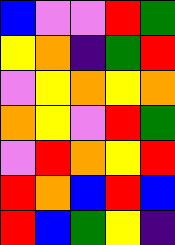[["blue", "violet", "violet", "red", "green"], ["yellow", "orange", "indigo", "green", "red"], ["violet", "yellow", "orange", "yellow", "orange"], ["orange", "yellow", "violet", "red", "green"], ["violet", "red", "orange", "yellow", "red"], ["red", "orange", "blue", "red", "blue"], ["red", "blue", "green", "yellow", "indigo"]]